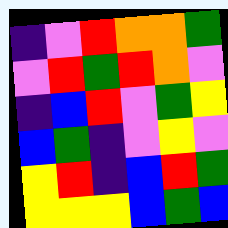[["indigo", "violet", "red", "orange", "orange", "green"], ["violet", "red", "green", "red", "orange", "violet"], ["indigo", "blue", "red", "violet", "green", "yellow"], ["blue", "green", "indigo", "violet", "yellow", "violet"], ["yellow", "red", "indigo", "blue", "red", "green"], ["yellow", "yellow", "yellow", "blue", "green", "blue"]]